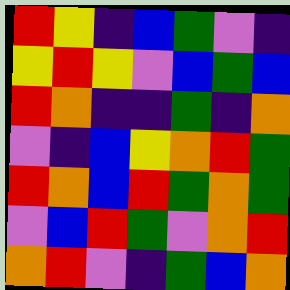[["red", "yellow", "indigo", "blue", "green", "violet", "indigo"], ["yellow", "red", "yellow", "violet", "blue", "green", "blue"], ["red", "orange", "indigo", "indigo", "green", "indigo", "orange"], ["violet", "indigo", "blue", "yellow", "orange", "red", "green"], ["red", "orange", "blue", "red", "green", "orange", "green"], ["violet", "blue", "red", "green", "violet", "orange", "red"], ["orange", "red", "violet", "indigo", "green", "blue", "orange"]]